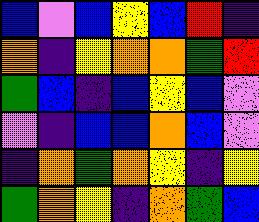[["blue", "violet", "blue", "yellow", "blue", "red", "indigo"], ["orange", "indigo", "yellow", "orange", "orange", "green", "red"], ["green", "blue", "indigo", "blue", "yellow", "blue", "violet"], ["violet", "indigo", "blue", "blue", "orange", "blue", "violet"], ["indigo", "orange", "green", "orange", "yellow", "indigo", "yellow"], ["green", "orange", "yellow", "indigo", "orange", "green", "blue"]]